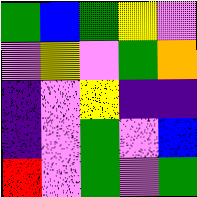[["green", "blue", "green", "yellow", "violet"], ["violet", "yellow", "violet", "green", "orange"], ["indigo", "violet", "yellow", "indigo", "indigo"], ["indigo", "violet", "green", "violet", "blue"], ["red", "violet", "green", "violet", "green"]]